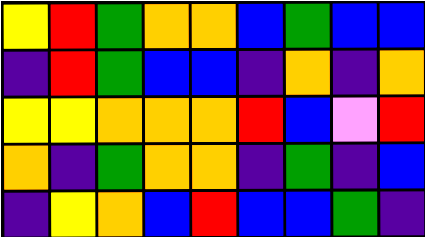[["yellow", "red", "green", "orange", "orange", "blue", "green", "blue", "blue"], ["indigo", "red", "green", "blue", "blue", "indigo", "orange", "indigo", "orange"], ["yellow", "yellow", "orange", "orange", "orange", "red", "blue", "violet", "red"], ["orange", "indigo", "green", "orange", "orange", "indigo", "green", "indigo", "blue"], ["indigo", "yellow", "orange", "blue", "red", "blue", "blue", "green", "indigo"]]